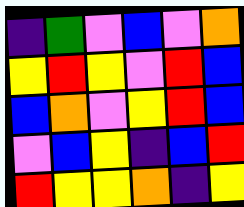[["indigo", "green", "violet", "blue", "violet", "orange"], ["yellow", "red", "yellow", "violet", "red", "blue"], ["blue", "orange", "violet", "yellow", "red", "blue"], ["violet", "blue", "yellow", "indigo", "blue", "red"], ["red", "yellow", "yellow", "orange", "indigo", "yellow"]]